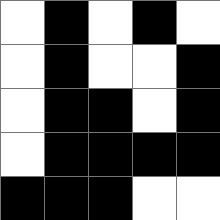[["white", "black", "white", "black", "white"], ["white", "black", "white", "white", "black"], ["white", "black", "black", "white", "black"], ["white", "black", "black", "black", "black"], ["black", "black", "black", "white", "white"]]